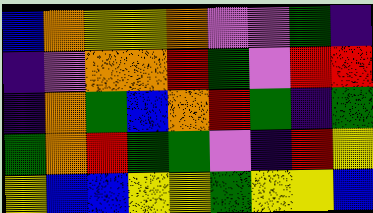[["blue", "orange", "yellow", "yellow", "orange", "violet", "violet", "green", "indigo"], ["indigo", "violet", "orange", "orange", "red", "green", "violet", "red", "red"], ["indigo", "orange", "green", "blue", "orange", "red", "green", "indigo", "green"], ["green", "orange", "red", "green", "green", "violet", "indigo", "red", "yellow"], ["yellow", "blue", "blue", "yellow", "yellow", "green", "yellow", "yellow", "blue"]]